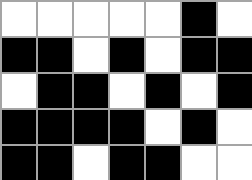[["white", "white", "white", "white", "white", "black", "white"], ["black", "black", "white", "black", "white", "black", "black"], ["white", "black", "black", "white", "black", "white", "black"], ["black", "black", "black", "black", "white", "black", "white"], ["black", "black", "white", "black", "black", "white", "white"]]